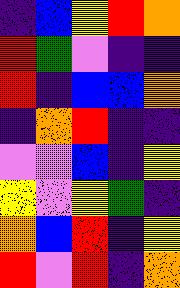[["indigo", "blue", "yellow", "red", "orange"], ["red", "green", "violet", "indigo", "indigo"], ["red", "indigo", "blue", "blue", "orange"], ["indigo", "orange", "red", "indigo", "indigo"], ["violet", "violet", "blue", "indigo", "yellow"], ["yellow", "violet", "yellow", "green", "indigo"], ["orange", "blue", "red", "indigo", "yellow"], ["red", "violet", "red", "indigo", "orange"]]